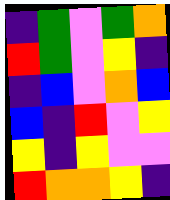[["indigo", "green", "violet", "green", "orange"], ["red", "green", "violet", "yellow", "indigo"], ["indigo", "blue", "violet", "orange", "blue"], ["blue", "indigo", "red", "violet", "yellow"], ["yellow", "indigo", "yellow", "violet", "violet"], ["red", "orange", "orange", "yellow", "indigo"]]